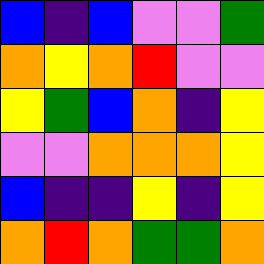[["blue", "indigo", "blue", "violet", "violet", "green"], ["orange", "yellow", "orange", "red", "violet", "violet"], ["yellow", "green", "blue", "orange", "indigo", "yellow"], ["violet", "violet", "orange", "orange", "orange", "yellow"], ["blue", "indigo", "indigo", "yellow", "indigo", "yellow"], ["orange", "red", "orange", "green", "green", "orange"]]